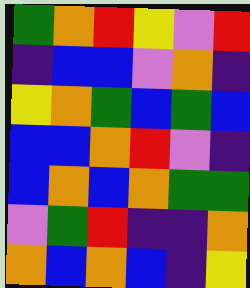[["green", "orange", "red", "yellow", "violet", "red"], ["indigo", "blue", "blue", "violet", "orange", "indigo"], ["yellow", "orange", "green", "blue", "green", "blue"], ["blue", "blue", "orange", "red", "violet", "indigo"], ["blue", "orange", "blue", "orange", "green", "green"], ["violet", "green", "red", "indigo", "indigo", "orange"], ["orange", "blue", "orange", "blue", "indigo", "yellow"]]